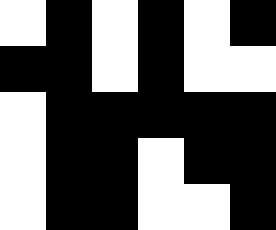[["white", "black", "white", "black", "white", "black"], ["black", "black", "white", "black", "white", "white"], ["white", "black", "black", "black", "black", "black"], ["white", "black", "black", "white", "black", "black"], ["white", "black", "black", "white", "white", "black"]]